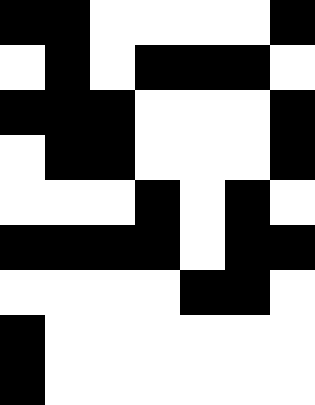[["black", "black", "white", "white", "white", "white", "black"], ["white", "black", "white", "black", "black", "black", "white"], ["black", "black", "black", "white", "white", "white", "black"], ["white", "black", "black", "white", "white", "white", "black"], ["white", "white", "white", "black", "white", "black", "white"], ["black", "black", "black", "black", "white", "black", "black"], ["white", "white", "white", "white", "black", "black", "white"], ["black", "white", "white", "white", "white", "white", "white"], ["black", "white", "white", "white", "white", "white", "white"]]